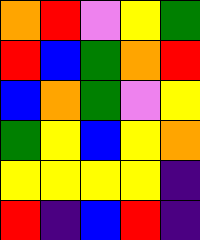[["orange", "red", "violet", "yellow", "green"], ["red", "blue", "green", "orange", "red"], ["blue", "orange", "green", "violet", "yellow"], ["green", "yellow", "blue", "yellow", "orange"], ["yellow", "yellow", "yellow", "yellow", "indigo"], ["red", "indigo", "blue", "red", "indigo"]]